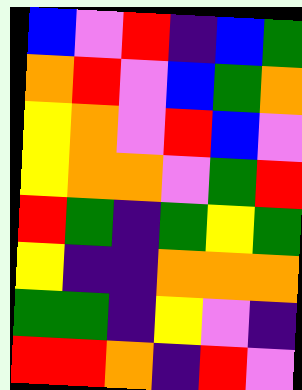[["blue", "violet", "red", "indigo", "blue", "green"], ["orange", "red", "violet", "blue", "green", "orange"], ["yellow", "orange", "violet", "red", "blue", "violet"], ["yellow", "orange", "orange", "violet", "green", "red"], ["red", "green", "indigo", "green", "yellow", "green"], ["yellow", "indigo", "indigo", "orange", "orange", "orange"], ["green", "green", "indigo", "yellow", "violet", "indigo"], ["red", "red", "orange", "indigo", "red", "violet"]]